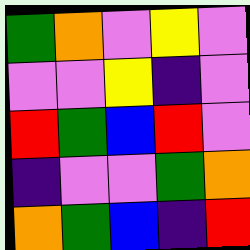[["green", "orange", "violet", "yellow", "violet"], ["violet", "violet", "yellow", "indigo", "violet"], ["red", "green", "blue", "red", "violet"], ["indigo", "violet", "violet", "green", "orange"], ["orange", "green", "blue", "indigo", "red"]]